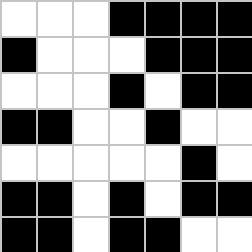[["white", "white", "white", "black", "black", "black", "black"], ["black", "white", "white", "white", "black", "black", "black"], ["white", "white", "white", "black", "white", "black", "black"], ["black", "black", "white", "white", "black", "white", "white"], ["white", "white", "white", "white", "white", "black", "white"], ["black", "black", "white", "black", "white", "black", "black"], ["black", "black", "white", "black", "black", "white", "white"]]